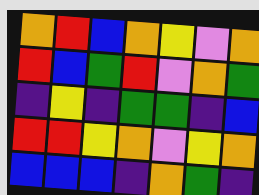[["orange", "red", "blue", "orange", "yellow", "violet", "orange"], ["red", "blue", "green", "red", "violet", "orange", "green"], ["indigo", "yellow", "indigo", "green", "green", "indigo", "blue"], ["red", "red", "yellow", "orange", "violet", "yellow", "orange"], ["blue", "blue", "blue", "indigo", "orange", "green", "indigo"]]